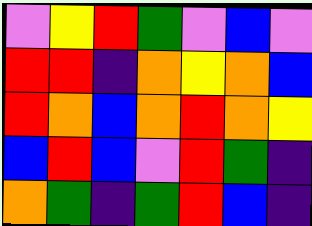[["violet", "yellow", "red", "green", "violet", "blue", "violet"], ["red", "red", "indigo", "orange", "yellow", "orange", "blue"], ["red", "orange", "blue", "orange", "red", "orange", "yellow"], ["blue", "red", "blue", "violet", "red", "green", "indigo"], ["orange", "green", "indigo", "green", "red", "blue", "indigo"]]